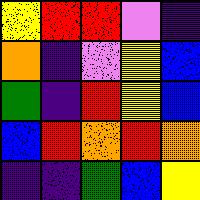[["yellow", "red", "red", "violet", "indigo"], ["orange", "indigo", "violet", "yellow", "blue"], ["green", "indigo", "red", "yellow", "blue"], ["blue", "red", "orange", "red", "orange"], ["indigo", "indigo", "green", "blue", "yellow"]]